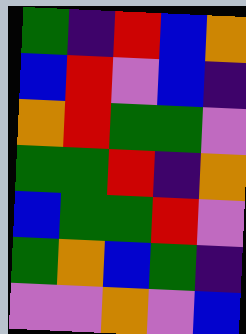[["green", "indigo", "red", "blue", "orange"], ["blue", "red", "violet", "blue", "indigo"], ["orange", "red", "green", "green", "violet"], ["green", "green", "red", "indigo", "orange"], ["blue", "green", "green", "red", "violet"], ["green", "orange", "blue", "green", "indigo"], ["violet", "violet", "orange", "violet", "blue"]]